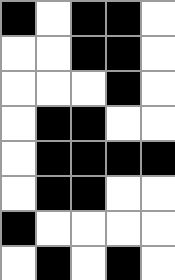[["black", "white", "black", "black", "white"], ["white", "white", "black", "black", "white"], ["white", "white", "white", "black", "white"], ["white", "black", "black", "white", "white"], ["white", "black", "black", "black", "black"], ["white", "black", "black", "white", "white"], ["black", "white", "white", "white", "white"], ["white", "black", "white", "black", "white"]]